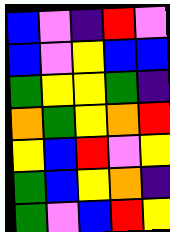[["blue", "violet", "indigo", "red", "violet"], ["blue", "violet", "yellow", "blue", "blue"], ["green", "yellow", "yellow", "green", "indigo"], ["orange", "green", "yellow", "orange", "red"], ["yellow", "blue", "red", "violet", "yellow"], ["green", "blue", "yellow", "orange", "indigo"], ["green", "violet", "blue", "red", "yellow"]]